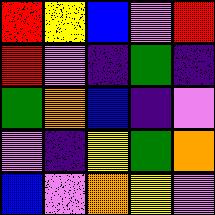[["red", "yellow", "blue", "violet", "red"], ["red", "violet", "indigo", "green", "indigo"], ["green", "orange", "blue", "indigo", "violet"], ["violet", "indigo", "yellow", "green", "orange"], ["blue", "violet", "orange", "yellow", "violet"]]